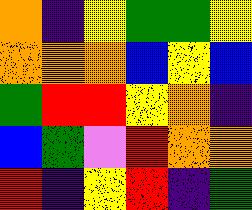[["orange", "indigo", "yellow", "green", "green", "yellow"], ["orange", "orange", "orange", "blue", "yellow", "blue"], ["green", "red", "red", "yellow", "orange", "indigo"], ["blue", "green", "violet", "red", "orange", "orange"], ["red", "indigo", "yellow", "red", "indigo", "green"]]